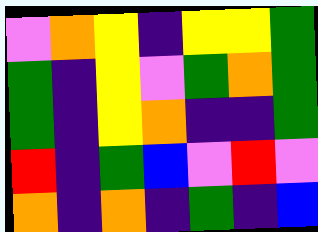[["violet", "orange", "yellow", "indigo", "yellow", "yellow", "green"], ["green", "indigo", "yellow", "violet", "green", "orange", "green"], ["green", "indigo", "yellow", "orange", "indigo", "indigo", "green"], ["red", "indigo", "green", "blue", "violet", "red", "violet"], ["orange", "indigo", "orange", "indigo", "green", "indigo", "blue"]]